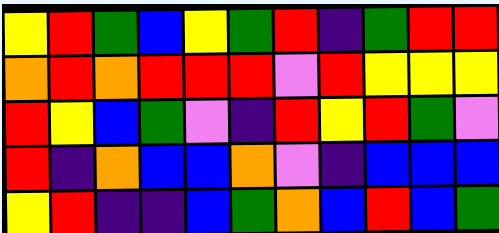[["yellow", "red", "green", "blue", "yellow", "green", "red", "indigo", "green", "red", "red"], ["orange", "red", "orange", "red", "red", "red", "violet", "red", "yellow", "yellow", "yellow"], ["red", "yellow", "blue", "green", "violet", "indigo", "red", "yellow", "red", "green", "violet"], ["red", "indigo", "orange", "blue", "blue", "orange", "violet", "indigo", "blue", "blue", "blue"], ["yellow", "red", "indigo", "indigo", "blue", "green", "orange", "blue", "red", "blue", "green"]]